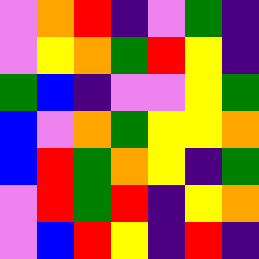[["violet", "orange", "red", "indigo", "violet", "green", "indigo"], ["violet", "yellow", "orange", "green", "red", "yellow", "indigo"], ["green", "blue", "indigo", "violet", "violet", "yellow", "green"], ["blue", "violet", "orange", "green", "yellow", "yellow", "orange"], ["blue", "red", "green", "orange", "yellow", "indigo", "green"], ["violet", "red", "green", "red", "indigo", "yellow", "orange"], ["violet", "blue", "red", "yellow", "indigo", "red", "indigo"]]